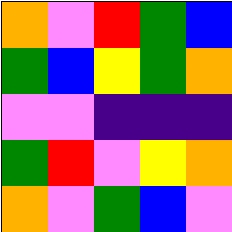[["orange", "violet", "red", "green", "blue"], ["green", "blue", "yellow", "green", "orange"], ["violet", "violet", "indigo", "indigo", "indigo"], ["green", "red", "violet", "yellow", "orange"], ["orange", "violet", "green", "blue", "violet"]]